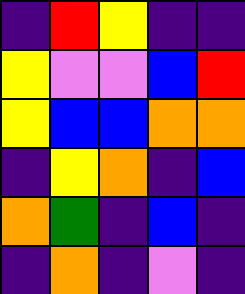[["indigo", "red", "yellow", "indigo", "indigo"], ["yellow", "violet", "violet", "blue", "red"], ["yellow", "blue", "blue", "orange", "orange"], ["indigo", "yellow", "orange", "indigo", "blue"], ["orange", "green", "indigo", "blue", "indigo"], ["indigo", "orange", "indigo", "violet", "indigo"]]